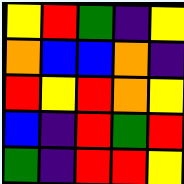[["yellow", "red", "green", "indigo", "yellow"], ["orange", "blue", "blue", "orange", "indigo"], ["red", "yellow", "red", "orange", "yellow"], ["blue", "indigo", "red", "green", "red"], ["green", "indigo", "red", "red", "yellow"]]